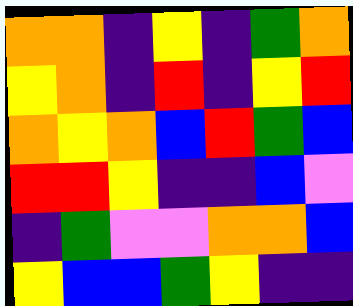[["orange", "orange", "indigo", "yellow", "indigo", "green", "orange"], ["yellow", "orange", "indigo", "red", "indigo", "yellow", "red"], ["orange", "yellow", "orange", "blue", "red", "green", "blue"], ["red", "red", "yellow", "indigo", "indigo", "blue", "violet"], ["indigo", "green", "violet", "violet", "orange", "orange", "blue"], ["yellow", "blue", "blue", "green", "yellow", "indigo", "indigo"]]